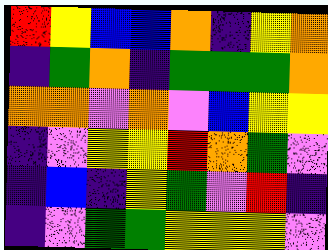[["red", "yellow", "blue", "blue", "orange", "indigo", "yellow", "orange"], ["indigo", "green", "orange", "indigo", "green", "green", "green", "orange"], ["orange", "orange", "violet", "orange", "violet", "blue", "yellow", "yellow"], ["indigo", "violet", "yellow", "yellow", "red", "orange", "green", "violet"], ["indigo", "blue", "indigo", "yellow", "green", "violet", "red", "indigo"], ["indigo", "violet", "green", "green", "yellow", "yellow", "yellow", "violet"]]